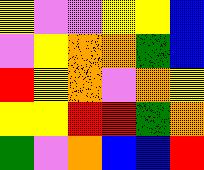[["yellow", "violet", "violet", "yellow", "yellow", "blue"], ["violet", "yellow", "orange", "orange", "green", "blue"], ["red", "yellow", "orange", "violet", "orange", "yellow"], ["yellow", "yellow", "red", "red", "green", "orange"], ["green", "violet", "orange", "blue", "blue", "red"]]